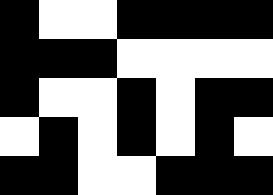[["black", "white", "white", "black", "black", "black", "black"], ["black", "black", "black", "white", "white", "white", "white"], ["black", "white", "white", "black", "white", "black", "black"], ["white", "black", "white", "black", "white", "black", "white"], ["black", "black", "white", "white", "black", "black", "black"]]